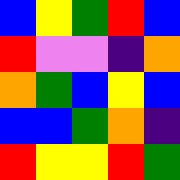[["blue", "yellow", "green", "red", "blue"], ["red", "violet", "violet", "indigo", "orange"], ["orange", "green", "blue", "yellow", "blue"], ["blue", "blue", "green", "orange", "indigo"], ["red", "yellow", "yellow", "red", "green"]]